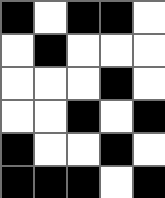[["black", "white", "black", "black", "white"], ["white", "black", "white", "white", "white"], ["white", "white", "white", "black", "white"], ["white", "white", "black", "white", "black"], ["black", "white", "white", "black", "white"], ["black", "black", "black", "white", "black"]]